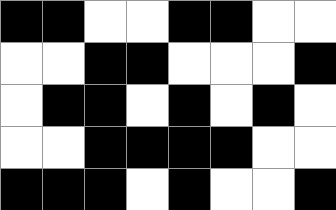[["black", "black", "white", "white", "black", "black", "white", "white"], ["white", "white", "black", "black", "white", "white", "white", "black"], ["white", "black", "black", "white", "black", "white", "black", "white"], ["white", "white", "black", "black", "black", "black", "white", "white"], ["black", "black", "black", "white", "black", "white", "white", "black"]]